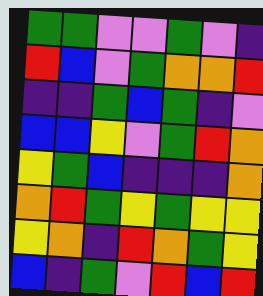[["green", "green", "violet", "violet", "green", "violet", "indigo"], ["red", "blue", "violet", "green", "orange", "orange", "red"], ["indigo", "indigo", "green", "blue", "green", "indigo", "violet"], ["blue", "blue", "yellow", "violet", "green", "red", "orange"], ["yellow", "green", "blue", "indigo", "indigo", "indigo", "orange"], ["orange", "red", "green", "yellow", "green", "yellow", "yellow"], ["yellow", "orange", "indigo", "red", "orange", "green", "yellow"], ["blue", "indigo", "green", "violet", "red", "blue", "red"]]